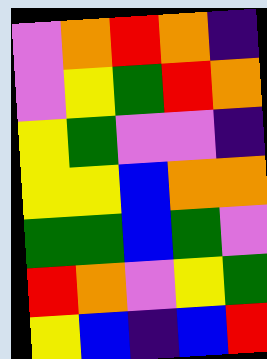[["violet", "orange", "red", "orange", "indigo"], ["violet", "yellow", "green", "red", "orange"], ["yellow", "green", "violet", "violet", "indigo"], ["yellow", "yellow", "blue", "orange", "orange"], ["green", "green", "blue", "green", "violet"], ["red", "orange", "violet", "yellow", "green"], ["yellow", "blue", "indigo", "blue", "red"]]